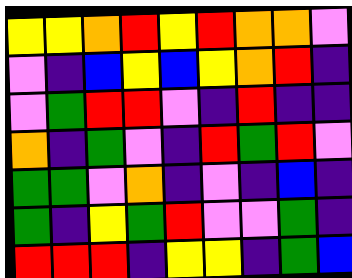[["yellow", "yellow", "orange", "red", "yellow", "red", "orange", "orange", "violet"], ["violet", "indigo", "blue", "yellow", "blue", "yellow", "orange", "red", "indigo"], ["violet", "green", "red", "red", "violet", "indigo", "red", "indigo", "indigo"], ["orange", "indigo", "green", "violet", "indigo", "red", "green", "red", "violet"], ["green", "green", "violet", "orange", "indigo", "violet", "indigo", "blue", "indigo"], ["green", "indigo", "yellow", "green", "red", "violet", "violet", "green", "indigo"], ["red", "red", "red", "indigo", "yellow", "yellow", "indigo", "green", "blue"]]